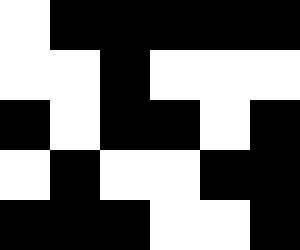[["white", "black", "black", "black", "black", "black"], ["white", "white", "black", "white", "white", "white"], ["black", "white", "black", "black", "white", "black"], ["white", "black", "white", "white", "black", "black"], ["black", "black", "black", "white", "white", "black"]]